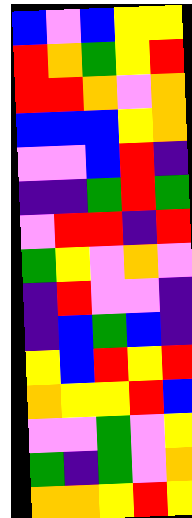[["blue", "violet", "blue", "yellow", "yellow"], ["red", "orange", "green", "yellow", "red"], ["red", "red", "orange", "violet", "orange"], ["blue", "blue", "blue", "yellow", "orange"], ["violet", "violet", "blue", "red", "indigo"], ["indigo", "indigo", "green", "red", "green"], ["violet", "red", "red", "indigo", "red"], ["green", "yellow", "violet", "orange", "violet"], ["indigo", "red", "violet", "violet", "indigo"], ["indigo", "blue", "green", "blue", "indigo"], ["yellow", "blue", "red", "yellow", "red"], ["orange", "yellow", "yellow", "red", "blue"], ["violet", "violet", "green", "violet", "yellow"], ["green", "indigo", "green", "violet", "orange"], ["orange", "orange", "yellow", "red", "yellow"]]